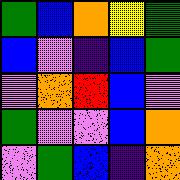[["green", "blue", "orange", "yellow", "green"], ["blue", "violet", "indigo", "blue", "green"], ["violet", "orange", "red", "blue", "violet"], ["green", "violet", "violet", "blue", "orange"], ["violet", "green", "blue", "indigo", "orange"]]